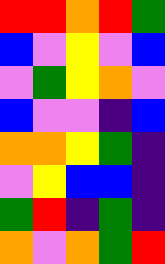[["red", "red", "orange", "red", "green"], ["blue", "violet", "yellow", "violet", "blue"], ["violet", "green", "yellow", "orange", "violet"], ["blue", "violet", "violet", "indigo", "blue"], ["orange", "orange", "yellow", "green", "indigo"], ["violet", "yellow", "blue", "blue", "indigo"], ["green", "red", "indigo", "green", "indigo"], ["orange", "violet", "orange", "green", "red"]]